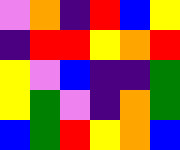[["violet", "orange", "indigo", "red", "blue", "yellow"], ["indigo", "red", "red", "yellow", "orange", "red"], ["yellow", "violet", "blue", "indigo", "indigo", "green"], ["yellow", "green", "violet", "indigo", "orange", "green"], ["blue", "green", "red", "yellow", "orange", "blue"]]